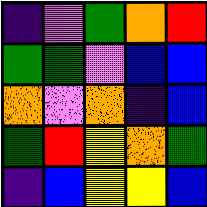[["indigo", "violet", "green", "orange", "red"], ["green", "green", "violet", "blue", "blue"], ["orange", "violet", "orange", "indigo", "blue"], ["green", "red", "yellow", "orange", "green"], ["indigo", "blue", "yellow", "yellow", "blue"]]